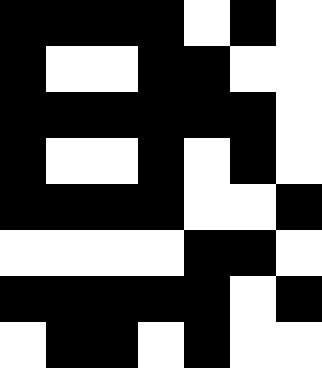[["black", "black", "black", "black", "white", "black", "white"], ["black", "white", "white", "black", "black", "white", "white"], ["black", "black", "black", "black", "black", "black", "white"], ["black", "white", "white", "black", "white", "black", "white"], ["black", "black", "black", "black", "white", "white", "black"], ["white", "white", "white", "white", "black", "black", "white"], ["black", "black", "black", "black", "black", "white", "black"], ["white", "black", "black", "white", "black", "white", "white"]]